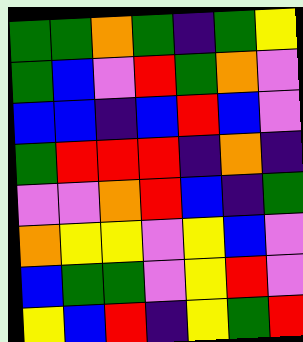[["green", "green", "orange", "green", "indigo", "green", "yellow"], ["green", "blue", "violet", "red", "green", "orange", "violet"], ["blue", "blue", "indigo", "blue", "red", "blue", "violet"], ["green", "red", "red", "red", "indigo", "orange", "indigo"], ["violet", "violet", "orange", "red", "blue", "indigo", "green"], ["orange", "yellow", "yellow", "violet", "yellow", "blue", "violet"], ["blue", "green", "green", "violet", "yellow", "red", "violet"], ["yellow", "blue", "red", "indigo", "yellow", "green", "red"]]